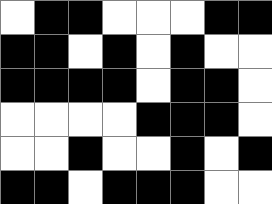[["white", "black", "black", "white", "white", "white", "black", "black"], ["black", "black", "white", "black", "white", "black", "white", "white"], ["black", "black", "black", "black", "white", "black", "black", "white"], ["white", "white", "white", "white", "black", "black", "black", "white"], ["white", "white", "black", "white", "white", "black", "white", "black"], ["black", "black", "white", "black", "black", "black", "white", "white"]]